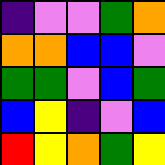[["indigo", "violet", "violet", "green", "orange"], ["orange", "orange", "blue", "blue", "violet"], ["green", "green", "violet", "blue", "green"], ["blue", "yellow", "indigo", "violet", "blue"], ["red", "yellow", "orange", "green", "yellow"]]